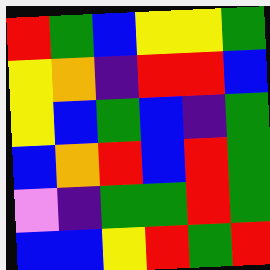[["red", "green", "blue", "yellow", "yellow", "green"], ["yellow", "orange", "indigo", "red", "red", "blue"], ["yellow", "blue", "green", "blue", "indigo", "green"], ["blue", "orange", "red", "blue", "red", "green"], ["violet", "indigo", "green", "green", "red", "green"], ["blue", "blue", "yellow", "red", "green", "red"]]